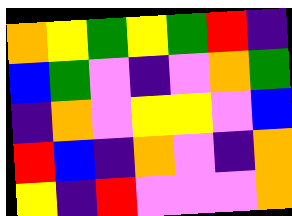[["orange", "yellow", "green", "yellow", "green", "red", "indigo"], ["blue", "green", "violet", "indigo", "violet", "orange", "green"], ["indigo", "orange", "violet", "yellow", "yellow", "violet", "blue"], ["red", "blue", "indigo", "orange", "violet", "indigo", "orange"], ["yellow", "indigo", "red", "violet", "violet", "violet", "orange"]]